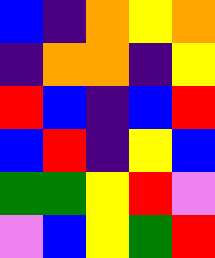[["blue", "indigo", "orange", "yellow", "orange"], ["indigo", "orange", "orange", "indigo", "yellow"], ["red", "blue", "indigo", "blue", "red"], ["blue", "red", "indigo", "yellow", "blue"], ["green", "green", "yellow", "red", "violet"], ["violet", "blue", "yellow", "green", "red"]]